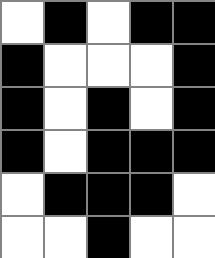[["white", "black", "white", "black", "black"], ["black", "white", "white", "white", "black"], ["black", "white", "black", "white", "black"], ["black", "white", "black", "black", "black"], ["white", "black", "black", "black", "white"], ["white", "white", "black", "white", "white"]]